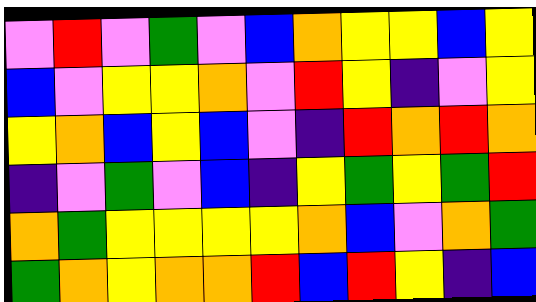[["violet", "red", "violet", "green", "violet", "blue", "orange", "yellow", "yellow", "blue", "yellow"], ["blue", "violet", "yellow", "yellow", "orange", "violet", "red", "yellow", "indigo", "violet", "yellow"], ["yellow", "orange", "blue", "yellow", "blue", "violet", "indigo", "red", "orange", "red", "orange"], ["indigo", "violet", "green", "violet", "blue", "indigo", "yellow", "green", "yellow", "green", "red"], ["orange", "green", "yellow", "yellow", "yellow", "yellow", "orange", "blue", "violet", "orange", "green"], ["green", "orange", "yellow", "orange", "orange", "red", "blue", "red", "yellow", "indigo", "blue"]]